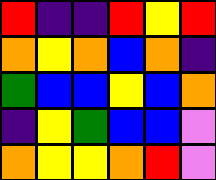[["red", "indigo", "indigo", "red", "yellow", "red"], ["orange", "yellow", "orange", "blue", "orange", "indigo"], ["green", "blue", "blue", "yellow", "blue", "orange"], ["indigo", "yellow", "green", "blue", "blue", "violet"], ["orange", "yellow", "yellow", "orange", "red", "violet"]]